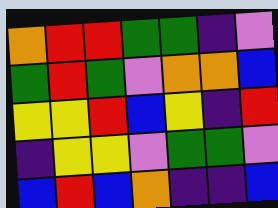[["orange", "red", "red", "green", "green", "indigo", "violet"], ["green", "red", "green", "violet", "orange", "orange", "blue"], ["yellow", "yellow", "red", "blue", "yellow", "indigo", "red"], ["indigo", "yellow", "yellow", "violet", "green", "green", "violet"], ["blue", "red", "blue", "orange", "indigo", "indigo", "blue"]]